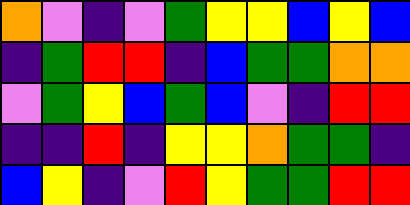[["orange", "violet", "indigo", "violet", "green", "yellow", "yellow", "blue", "yellow", "blue"], ["indigo", "green", "red", "red", "indigo", "blue", "green", "green", "orange", "orange"], ["violet", "green", "yellow", "blue", "green", "blue", "violet", "indigo", "red", "red"], ["indigo", "indigo", "red", "indigo", "yellow", "yellow", "orange", "green", "green", "indigo"], ["blue", "yellow", "indigo", "violet", "red", "yellow", "green", "green", "red", "red"]]